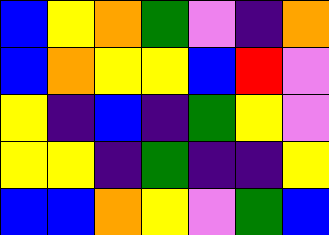[["blue", "yellow", "orange", "green", "violet", "indigo", "orange"], ["blue", "orange", "yellow", "yellow", "blue", "red", "violet"], ["yellow", "indigo", "blue", "indigo", "green", "yellow", "violet"], ["yellow", "yellow", "indigo", "green", "indigo", "indigo", "yellow"], ["blue", "blue", "orange", "yellow", "violet", "green", "blue"]]